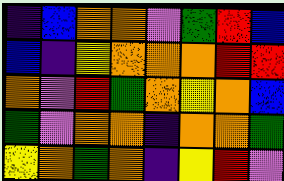[["indigo", "blue", "orange", "orange", "violet", "green", "red", "blue"], ["blue", "indigo", "yellow", "orange", "orange", "orange", "red", "red"], ["orange", "violet", "red", "green", "orange", "yellow", "orange", "blue"], ["green", "violet", "orange", "orange", "indigo", "orange", "orange", "green"], ["yellow", "orange", "green", "orange", "indigo", "yellow", "red", "violet"]]